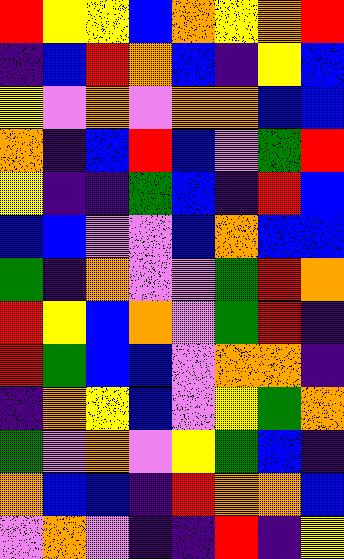[["red", "yellow", "yellow", "blue", "orange", "yellow", "orange", "red"], ["indigo", "blue", "red", "orange", "blue", "indigo", "yellow", "blue"], ["yellow", "violet", "orange", "violet", "orange", "orange", "blue", "blue"], ["orange", "indigo", "blue", "red", "blue", "violet", "green", "red"], ["yellow", "indigo", "indigo", "green", "blue", "indigo", "red", "blue"], ["blue", "blue", "violet", "violet", "blue", "orange", "blue", "blue"], ["green", "indigo", "orange", "violet", "violet", "green", "red", "orange"], ["red", "yellow", "blue", "orange", "violet", "green", "red", "indigo"], ["red", "green", "blue", "blue", "violet", "orange", "orange", "indigo"], ["indigo", "orange", "yellow", "blue", "violet", "yellow", "green", "orange"], ["green", "violet", "orange", "violet", "yellow", "green", "blue", "indigo"], ["orange", "blue", "blue", "indigo", "red", "orange", "orange", "blue"], ["violet", "orange", "violet", "indigo", "indigo", "red", "indigo", "yellow"]]